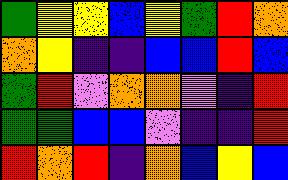[["green", "yellow", "yellow", "blue", "yellow", "green", "red", "orange"], ["orange", "yellow", "indigo", "indigo", "blue", "blue", "red", "blue"], ["green", "red", "violet", "orange", "orange", "violet", "indigo", "red"], ["green", "green", "blue", "blue", "violet", "indigo", "indigo", "red"], ["red", "orange", "red", "indigo", "orange", "blue", "yellow", "blue"]]